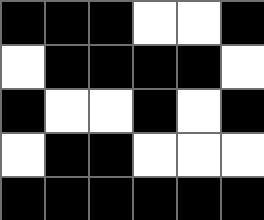[["black", "black", "black", "white", "white", "black"], ["white", "black", "black", "black", "black", "white"], ["black", "white", "white", "black", "white", "black"], ["white", "black", "black", "white", "white", "white"], ["black", "black", "black", "black", "black", "black"]]